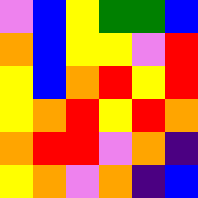[["violet", "blue", "yellow", "green", "green", "blue"], ["orange", "blue", "yellow", "yellow", "violet", "red"], ["yellow", "blue", "orange", "red", "yellow", "red"], ["yellow", "orange", "red", "yellow", "red", "orange"], ["orange", "red", "red", "violet", "orange", "indigo"], ["yellow", "orange", "violet", "orange", "indigo", "blue"]]